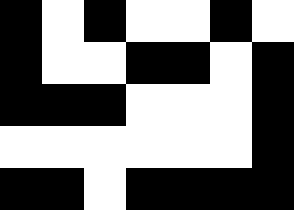[["black", "white", "black", "white", "white", "black", "white"], ["black", "white", "white", "black", "black", "white", "black"], ["black", "black", "black", "white", "white", "white", "black"], ["white", "white", "white", "white", "white", "white", "black"], ["black", "black", "white", "black", "black", "black", "black"]]